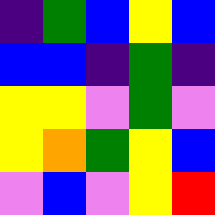[["indigo", "green", "blue", "yellow", "blue"], ["blue", "blue", "indigo", "green", "indigo"], ["yellow", "yellow", "violet", "green", "violet"], ["yellow", "orange", "green", "yellow", "blue"], ["violet", "blue", "violet", "yellow", "red"]]